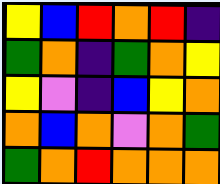[["yellow", "blue", "red", "orange", "red", "indigo"], ["green", "orange", "indigo", "green", "orange", "yellow"], ["yellow", "violet", "indigo", "blue", "yellow", "orange"], ["orange", "blue", "orange", "violet", "orange", "green"], ["green", "orange", "red", "orange", "orange", "orange"]]